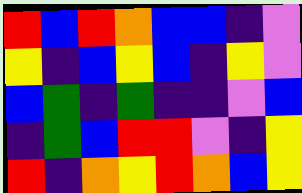[["red", "blue", "red", "orange", "blue", "blue", "indigo", "violet"], ["yellow", "indigo", "blue", "yellow", "blue", "indigo", "yellow", "violet"], ["blue", "green", "indigo", "green", "indigo", "indigo", "violet", "blue"], ["indigo", "green", "blue", "red", "red", "violet", "indigo", "yellow"], ["red", "indigo", "orange", "yellow", "red", "orange", "blue", "yellow"]]